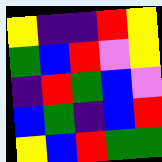[["yellow", "indigo", "indigo", "red", "yellow"], ["green", "blue", "red", "violet", "yellow"], ["indigo", "red", "green", "blue", "violet"], ["blue", "green", "indigo", "blue", "red"], ["yellow", "blue", "red", "green", "green"]]